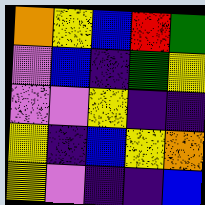[["orange", "yellow", "blue", "red", "green"], ["violet", "blue", "indigo", "green", "yellow"], ["violet", "violet", "yellow", "indigo", "indigo"], ["yellow", "indigo", "blue", "yellow", "orange"], ["yellow", "violet", "indigo", "indigo", "blue"]]